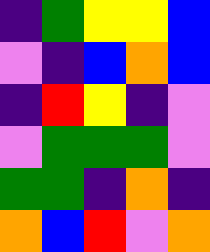[["indigo", "green", "yellow", "yellow", "blue"], ["violet", "indigo", "blue", "orange", "blue"], ["indigo", "red", "yellow", "indigo", "violet"], ["violet", "green", "green", "green", "violet"], ["green", "green", "indigo", "orange", "indigo"], ["orange", "blue", "red", "violet", "orange"]]